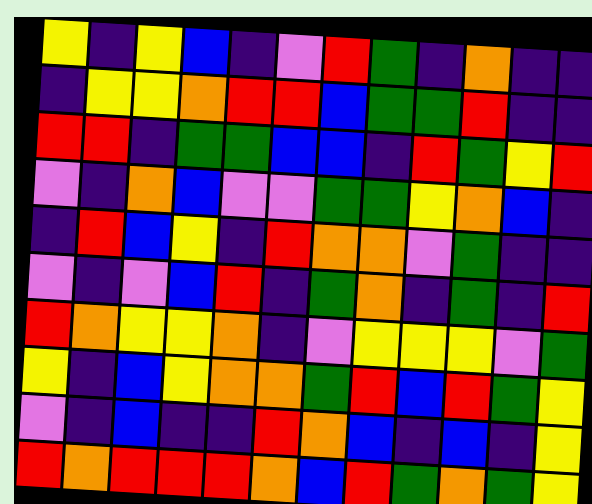[["yellow", "indigo", "yellow", "blue", "indigo", "violet", "red", "green", "indigo", "orange", "indigo", "indigo"], ["indigo", "yellow", "yellow", "orange", "red", "red", "blue", "green", "green", "red", "indigo", "indigo"], ["red", "red", "indigo", "green", "green", "blue", "blue", "indigo", "red", "green", "yellow", "red"], ["violet", "indigo", "orange", "blue", "violet", "violet", "green", "green", "yellow", "orange", "blue", "indigo"], ["indigo", "red", "blue", "yellow", "indigo", "red", "orange", "orange", "violet", "green", "indigo", "indigo"], ["violet", "indigo", "violet", "blue", "red", "indigo", "green", "orange", "indigo", "green", "indigo", "red"], ["red", "orange", "yellow", "yellow", "orange", "indigo", "violet", "yellow", "yellow", "yellow", "violet", "green"], ["yellow", "indigo", "blue", "yellow", "orange", "orange", "green", "red", "blue", "red", "green", "yellow"], ["violet", "indigo", "blue", "indigo", "indigo", "red", "orange", "blue", "indigo", "blue", "indigo", "yellow"], ["red", "orange", "red", "red", "red", "orange", "blue", "red", "green", "orange", "green", "yellow"]]